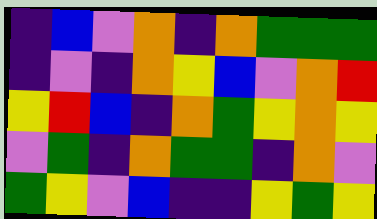[["indigo", "blue", "violet", "orange", "indigo", "orange", "green", "green", "green"], ["indigo", "violet", "indigo", "orange", "yellow", "blue", "violet", "orange", "red"], ["yellow", "red", "blue", "indigo", "orange", "green", "yellow", "orange", "yellow"], ["violet", "green", "indigo", "orange", "green", "green", "indigo", "orange", "violet"], ["green", "yellow", "violet", "blue", "indigo", "indigo", "yellow", "green", "yellow"]]